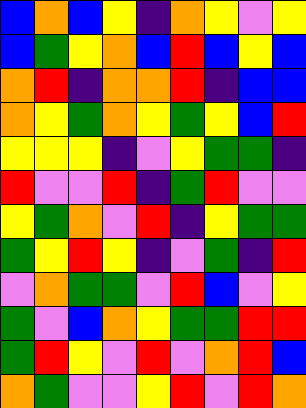[["blue", "orange", "blue", "yellow", "indigo", "orange", "yellow", "violet", "yellow"], ["blue", "green", "yellow", "orange", "blue", "red", "blue", "yellow", "blue"], ["orange", "red", "indigo", "orange", "orange", "red", "indigo", "blue", "blue"], ["orange", "yellow", "green", "orange", "yellow", "green", "yellow", "blue", "red"], ["yellow", "yellow", "yellow", "indigo", "violet", "yellow", "green", "green", "indigo"], ["red", "violet", "violet", "red", "indigo", "green", "red", "violet", "violet"], ["yellow", "green", "orange", "violet", "red", "indigo", "yellow", "green", "green"], ["green", "yellow", "red", "yellow", "indigo", "violet", "green", "indigo", "red"], ["violet", "orange", "green", "green", "violet", "red", "blue", "violet", "yellow"], ["green", "violet", "blue", "orange", "yellow", "green", "green", "red", "red"], ["green", "red", "yellow", "violet", "red", "violet", "orange", "red", "blue"], ["orange", "green", "violet", "violet", "yellow", "red", "violet", "red", "orange"]]